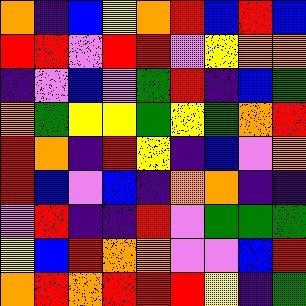[["orange", "indigo", "blue", "yellow", "orange", "red", "blue", "red", "blue"], ["red", "red", "violet", "red", "red", "violet", "yellow", "orange", "orange"], ["indigo", "violet", "blue", "violet", "green", "red", "indigo", "blue", "green"], ["orange", "green", "yellow", "yellow", "green", "yellow", "green", "orange", "red"], ["red", "orange", "indigo", "red", "yellow", "indigo", "blue", "violet", "orange"], ["red", "blue", "violet", "blue", "indigo", "orange", "orange", "indigo", "indigo"], ["violet", "red", "indigo", "indigo", "red", "violet", "green", "green", "green"], ["yellow", "blue", "red", "orange", "orange", "violet", "violet", "blue", "red"], ["orange", "red", "orange", "red", "red", "red", "yellow", "indigo", "green"]]